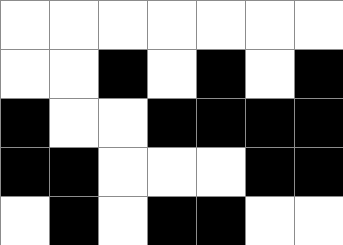[["white", "white", "white", "white", "white", "white", "white"], ["white", "white", "black", "white", "black", "white", "black"], ["black", "white", "white", "black", "black", "black", "black"], ["black", "black", "white", "white", "white", "black", "black"], ["white", "black", "white", "black", "black", "white", "white"]]